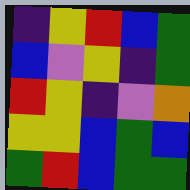[["indigo", "yellow", "red", "blue", "green"], ["blue", "violet", "yellow", "indigo", "green"], ["red", "yellow", "indigo", "violet", "orange"], ["yellow", "yellow", "blue", "green", "blue"], ["green", "red", "blue", "green", "green"]]